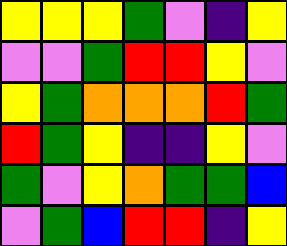[["yellow", "yellow", "yellow", "green", "violet", "indigo", "yellow"], ["violet", "violet", "green", "red", "red", "yellow", "violet"], ["yellow", "green", "orange", "orange", "orange", "red", "green"], ["red", "green", "yellow", "indigo", "indigo", "yellow", "violet"], ["green", "violet", "yellow", "orange", "green", "green", "blue"], ["violet", "green", "blue", "red", "red", "indigo", "yellow"]]